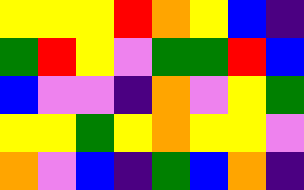[["yellow", "yellow", "yellow", "red", "orange", "yellow", "blue", "indigo"], ["green", "red", "yellow", "violet", "green", "green", "red", "blue"], ["blue", "violet", "violet", "indigo", "orange", "violet", "yellow", "green"], ["yellow", "yellow", "green", "yellow", "orange", "yellow", "yellow", "violet"], ["orange", "violet", "blue", "indigo", "green", "blue", "orange", "indigo"]]